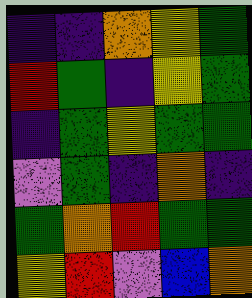[["indigo", "indigo", "orange", "yellow", "green"], ["red", "green", "indigo", "yellow", "green"], ["indigo", "green", "yellow", "green", "green"], ["violet", "green", "indigo", "orange", "indigo"], ["green", "orange", "red", "green", "green"], ["yellow", "red", "violet", "blue", "orange"]]